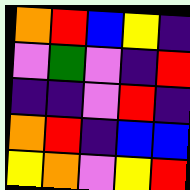[["orange", "red", "blue", "yellow", "indigo"], ["violet", "green", "violet", "indigo", "red"], ["indigo", "indigo", "violet", "red", "indigo"], ["orange", "red", "indigo", "blue", "blue"], ["yellow", "orange", "violet", "yellow", "red"]]